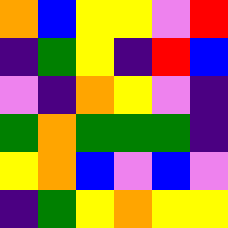[["orange", "blue", "yellow", "yellow", "violet", "red"], ["indigo", "green", "yellow", "indigo", "red", "blue"], ["violet", "indigo", "orange", "yellow", "violet", "indigo"], ["green", "orange", "green", "green", "green", "indigo"], ["yellow", "orange", "blue", "violet", "blue", "violet"], ["indigo", "green", "yellow", "orange", "yellow", "yellow"]]